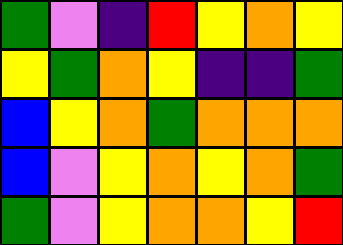[["green", "violet", "indigo", "red", "yellow", "orange", "yellow"], ["yellow", "green", "orange", "yellow", "indigo", "indigo", "green"], ["blue", "yellow", "orange", "green", "orange", "orange", "orange"], ["blue", "violet", "yellow", "orange", "yellow", "orange", "green"], ["green", "violet", "yellow", "orange", "orange", "yellow", "red"]]